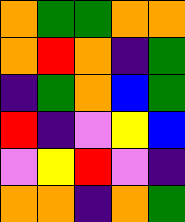[["orange", "green", "green", "orange", "orange"], ["orange", "red", "orange", "indigo", "green"], ["indigo", "green", "orange", "blue", "green"], ["red", "indigo", "violet", "yellow", "blue"], ["violet", "yellow", "red", "violet", "indigo"], ["orange", "orange", "indigo", "orange", "green"]]